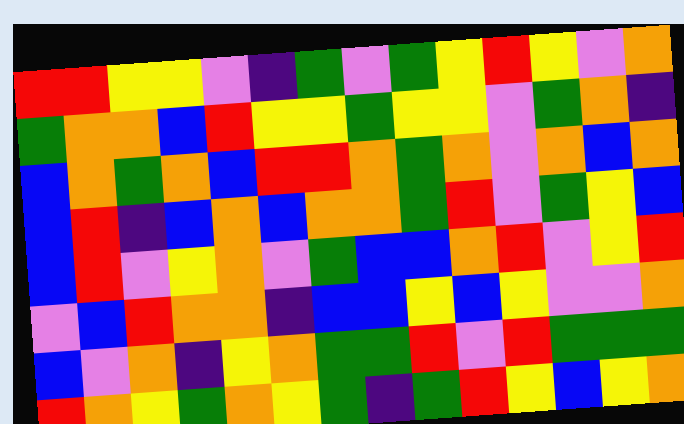[["red", "red", "yellow", "yellow", "violet", "indigo", "green", "violet", "green", "yellow", "red", "yellow", "violet", "orange"], ["green", "orange", "orange", "blue", "red", "yellow", "yellow", "green", "yellow", "yellow", "violet", "green", "orange", "indigo"], ["blue", "orange", "green", "orange", "blue", "red", "red", "orange", "green", "orange", "violet", "orange", "blue", "orange"], ["blue", "red", "indigo", "blue", "orange", "blue", "orange", "orange", "green", "red", "violet", "green", "yellow", "blue"], ["blue", "red", "violet", "yellow", "orange", "violet", "green", "blue", "blue", "orange", "red", "violet", "yellow", "red"], ["violet", "blue", "red", "orange", "orange", "indigo", "blue", "blue", "yellow", "blue", "yellow", "violet", "violet", "orange"], ["blue", "violet", "orange", "indigo", "yellow", "orange", "green", "green", "red", "violet", "red", "green", "green", "green"], ["red", "orange", "yellow", "green", "orange", "yellow", "green", "indigo", "green", "red", "yellow", "blue", "yellow", "orange"]]